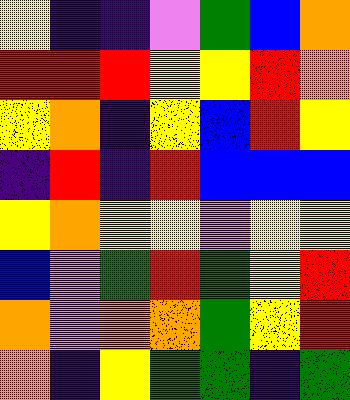[["yellow", "indigo", "indigo", "violet", "green", "blue", "orange"], ["red", "red", "red", "yellow", "yellow", "red", "orange"], ["yellow", "orange", "indigo", "yellow", "blue", "red", "yellow"], ["indigo", "red", "indigo", "red", "blue", "blue", "blue"], ["yellow", "orange", "yellow", "yellow", "violet", "yellow", "yellow"], ["blue", "violet", "green", "red", "green", "yellow", "red"], ["orange", "violet", "orange", "orange", "green", "yellow", "red"], ["orange", "indigo", "yellow", "green", "green", "indigo", "green"]]